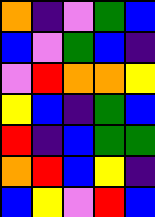[["orange", "indigo", "violet", "green", "blue"], ["blue", "violet", "green", "blue", "indigo"], ["violet", "red", "orange", "orange", "yellow"], ["yellow", "blue", "indigo", "green", "blue"], ["red", "indigo", "blue", "green", "green"], ["orange", "red", "blue", "yellow", "indigo"], ["blue", "yellow", "violet", "red", "blue"]]